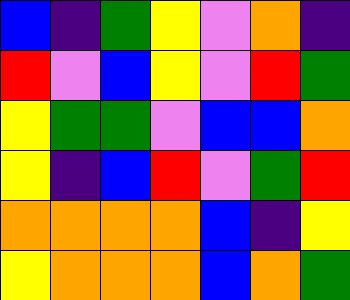[["blue", "indigo", "green", "yellow", "violet", "orange", "indigo"], ["red", "violet", "blue", "yellow", "violet", "red", "green"], ["yellow", "green", "green", "violet", "blue", "blue", "orange"], ["yellow", "indigo", "blue", "red", "violet", "green", "red"], ["orange", "orange", "orange", "orange", "blue", "indigo", "yellow"], ["yellow", "orange", "orange", "orange", "blue", "orange", "green"]]